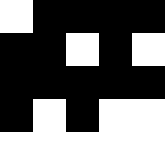[["white", "black", "black", "black", "black"], ["black", "black", "white", "black", "white"], ["black", "black", "black", "black", "black"], ["black", "white", "black", "white", "white"], ["white", "white", "white", "white", "white"]]